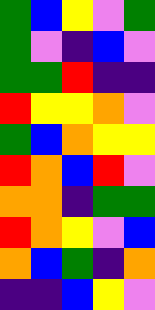[["green", "blue", "yellow", "violet", "green"], ["green", "violet", "indigo", "blue", "violet"], ["green", "green", "red", "indigo", "indigo"], ["red", "yellow", "yellow", "orange", "violet"], ["green", "blue", "orange", "yellow", "yellow"], ["red", "orange", "blue", "red", "violet"], ["orange", "orange", "indigo", "green", "green"], ["red", "orange", "yellow", "violet", "blue"], ["orange", "blue", "green", "indigo", "orange"], ["indigo", "indigo", "blue", "yellow", "violet"]]